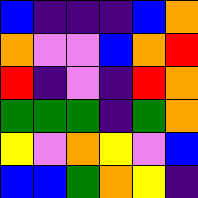[["blue", "indigo", "indigo", "indigo", "blue", "orange"], ["orange", "violet", "violet", "blue", "orange", "red"], ["red", "indigo", "violet", "indigo", "red", "orange"], ["green", "green", "green", "indigo", "green", "orange"], ["yellow", "violet", "orange", "yellow", "violet", "blue"], ["blue", "blue", "green", "orange", "yellow", "indigo"]]